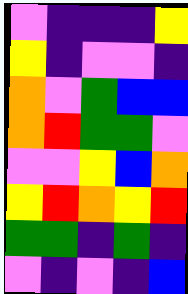[["violet", "indigo", "indigo", "indigo", "yellow"], ["yellow", "indigo", "violet", "violet", "indigo"], ["orange", "violet", "green", "blue", "blue"], ["orange", "red", "green", "green", "violet"], ["violet", "violet", "yellow", "blue", "orange"], ["yellow", "red", "orange", "yellow", "red"], ["green", "green", "indigo", "green", "indigo"], ["violet", "indigo", "violet", "indigo", "blue"]]